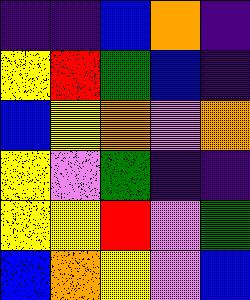[["indigo", "indigo", "blue", "orange", "indigo"], ["yellow", "red", "green", "blue", "indigo"], ["blue", "yellow", "orange", "violet", "orange"], ["yellow", "violet", "green", "indigo", "indigo"], ["yellow", "yellow", "red", "violet", "green"], ["blue", "orange", "yellow", "violet", "blue"]]